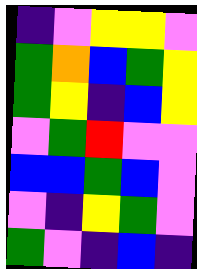[["indigo", "violet", "yellow", "yellow", "violet"], ["green", "orange", "blue", "green", "yellow"], ["green", "yellow", "indigo", "blue", "yellow"], ["violet", "green", "red", "violet", "violet"], ["blue", "blue", "green", "blue", "violet"], ["violet", "indigo", "yellow", "green", "violet"], ["green", "violet", "indigo", "blue", "indigo"]]